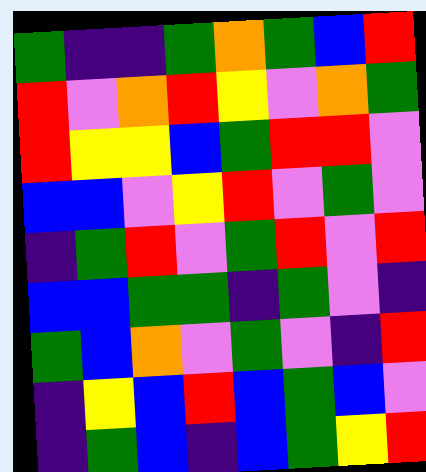[["green", "indigo", "indigo", "green", "orange", "green", "blue", "red"], ["red", "violet", "orange", "red", "yellow", "violet", "orange", "green"], ["red", "yellow", "yellow", "blue", "green", "red", "red", "violet"], ["blue", "blue", "violet", "yellow", "red", "violet", "green", "violet"], ["indigo", "green", "red", "violet", "green", "red", "violet", "red"], ["blue", "blue", "green", "green", "indigo", "green", "violet", "indigo"], ["green", "blue", "orange", "violet", "green", "violet", "indigo", "red"], ["indigo", "yellow", "blue", "red", "blue", "green", "blue", "violet"], ["indigo", "green", "blue", "indigo", "blue", "green", "yellow", "red"]]